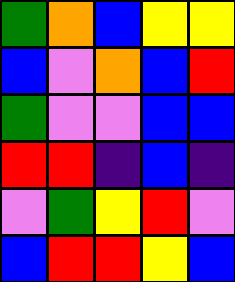[["green", "orange", "blue", "yellow", "yellow"], ["blue", "violet", "orange", "blue", "red"], ["green", "violet", "violet", "blue", "blue"], ["red", "red", "indigo", "blue", "indigo"], ["violet", "green", "yellow", "red", "violet"], ["blue", "red", "red", "yellow", "blue"]]